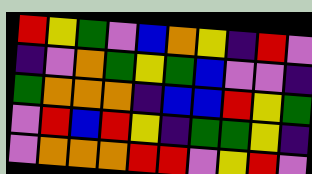[["red", "yellow", "green", "violet", "blue", "orange", "yellow", "indigo", "red", "violet"], ["indigo", "violet", "orange", "green", "yellow", "green", "blue", "violet", "violet", "indigo"], ["green", "orange", "orange", "orange", "indigo", "blue", "blue", "red", "yellow", "green"], ["violet", "red", "blue", "red", "yellow", "indigo", "green", "green", "yellow", "indigo"], ["violet", "orange", "orange", "orange", "red", "red", "violet", "yellow", "red", "violet"]]